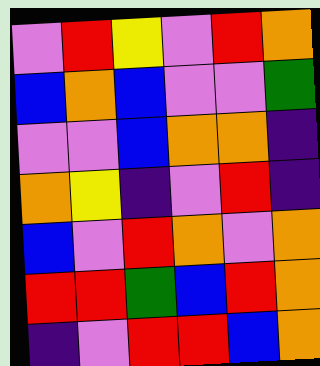[["violet", "red", "yellow", "violet", "red", "orange"], ["blue", "orange", "blue", "violet", "violet", "green"], ["violet", "violet", "blue", "orange", "orange", "indigo"], ["orange", "yellow", "indigo", "violet", "red", "indigo"], ["blue", "violet", "red", "orange", "violet", "orange"], ["red", "red", "green", "blue", "red", "orange"], ["indigo", "violet", "red", "red", "blue", "orange"]]